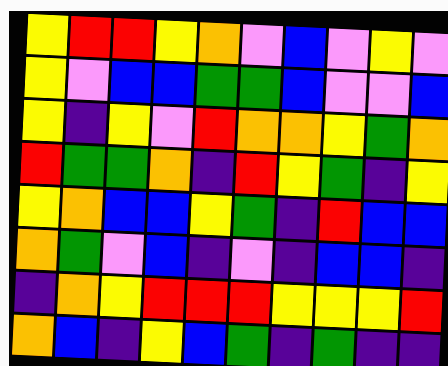[["yellow", "red", "red", "yellow", "orange", "violet", "blue", "violet", "yellow", "violet"], ["yellow", "violet", "blue", "blue", "green", "green", "blue", "violet", "violet", "blue"], ["yellow", "indigo", "yellow", "violet", "red", "orange", "orange", "yellow", "green", "orange"], ["red", "green", "green", "orange", "indigo", "red", "yellow", "green", "indigo", "yellow"], ["yellow", "orange", "blue", "blue", "yellow", "green", "indigo", "red", "blue", "blue"], ["orange", "green", "violet", "blue", "indigo", "violet", "indigo", "blue", "blue", "indigo"], ["indigo", "orange", "yellow", "red", "red", "red", "yellow", "yellow", "yellow", "red"], ["orange", "blue", "indigo", "yellow", "blue", "green", "indigo", "green", "indigo", "indigo"]]